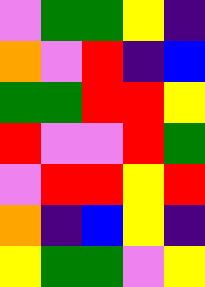[["violet", "green", "green", "yellow", "indigo"], ["orange", "violet", "red", "indigo", "blue"], ["green", "green", "red", "red", "yellow"], ["red", "violet", "violet", "red", "green"], ["violet", "red", "red", "yellow", "red"], ["orange", "indigo", "blue", "yellow", "indigo"], ["yellow", "green", "green", "violet", "yellow"]]